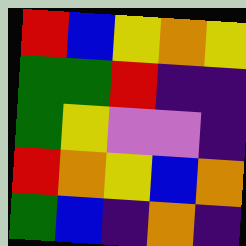[["red", "blue", "yellow", "orange", "yellow"], ["green", "green", "red", "indigo", "indigo"], ["green", "yellow", "violet", "violet", "indigo"], ["red", "orange", "yellow", "blue", "orange"], ["green", "blue", "indigo", "orange", "indigo"]]